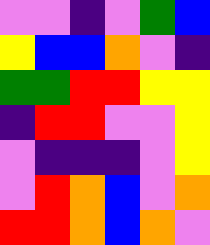[["violet", "violet", "indigo", "violet", "green", "blue"], ["yellow", "blue", "blue", "orange", "violet", "indigo"], ["green", "green", "red", "red", "yellow", "yellow"], ["indigo", "red", "red", "violet", "violet", "yellow"], ["violet", "indigo", "indigo", "indigo", "violet", "yellow"], ["violet", "red", "orange", "blue", "violet", "orange"], ["red", "red", "orange", "blue", "orange", "violet"]]